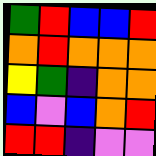[["green", "red", "blue", "blue", "red"], ["orange", "red", "orange", "orange", "orange"], ["yellow", "green", "indigo", "orange", "orange"], ["blue", "violet", "blue", "orange", "red"], ["red", "red", "indigo", "violet", "violet"]]